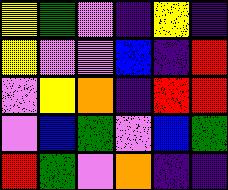[["yellow", "green", "violet", "indigo", "yellow", "indigo"], ["yellow", "violet", "violet", "blue", "indigo", "red"], ["violet", "yellow", "orange", "indigo", "red", "red"], ["violet", "blue", "green", "violet", "blue", "green"], ["red", "green", "violet", "orange", "indigo", "indigo"]]